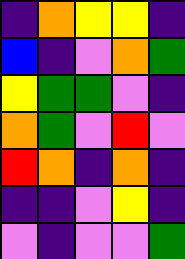[["indigo", "orange", "yellow", "yellow", "indigo"], ["blue", "indigo", "violet", "orange", "green"], ["yellow", "green", "green", "violet", "indigo"], ["orange", "green", "violet", "red", "violet"], ["red", "orange", "indigo", "orange", "indigo"], ["indigo", "indigo", "violet", "yellow", "indigo"], ["violet", "indigo", "violet", "violet", "green"]]